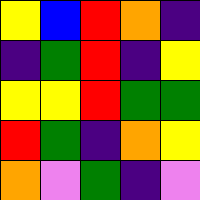[["yellow", "blue", "red", "orange", "indigo"], ["indigo", "green", "red", "indigo", "yellow"], ["yellow", "yellow", "red", "green", "green"], ["red", "green", "indigo", "orange", "yellow"], ["orange", "violet", "green", "indigo", "violet"]]